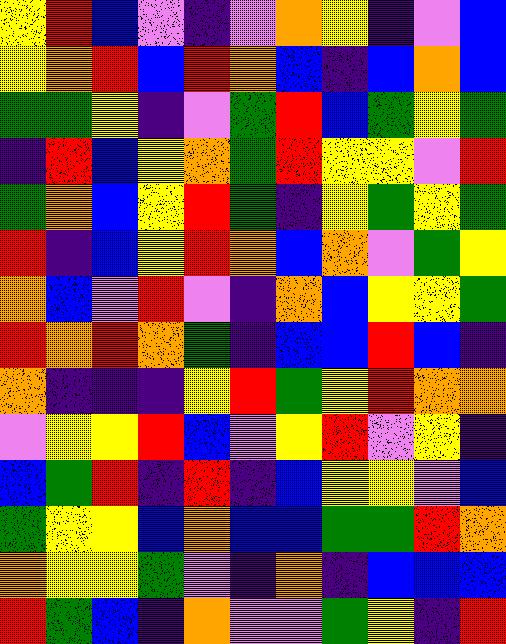[["yellow", "red", "blue", "violet", "indigo", "violet", "orange", "yellow", "indigo", "violet", "blue"], ["yellow", "orange", "red", "blue", "red", "orange", "blue", "indigo", "blue", "orange", "blue"], ["green", "green", "yellow", "indigo", "violet", "green", "red", "blue", "green", "yellow", "green"], ["indigo", "red", "blue", "yellow", "orange", "green", "red", "yellow", "yellow", "violet", "red"], ["green", "orange", "blue", "yellow", "red", "green", "indigo", "yellow", "green", "yellow", "green"], ["red", "indigo", "blue", "yellow", "red", "orange", "blue", "orange", "violet", "green", "yellow"], ["orange", "blue", "violet", "red", "violet", "indigo", "orange", "blue", "yellow", "yellow", "green"], ["red", "orange", "red", "orange", "green", "indigo", "blue", "blue", "red", "blue", "indigo"], ["orange", "indigo", "indigo", "indigo", "yellow", "red", "green", "yellow", "red", "orange", "orange"], ["violet", "yellow", "yellow", "red", "blue", "violet", "yellow", "red", "violet", "yellow", "indigo"], ["blue", "green", "red", "indigo", "red", "indigo", "blue", "yellow", "yellow", "violet", "blue"], ["green", "yellow", "yellow", "blue", "orange", "blue", "blue", "green", "green", "red", "orange"], ["orange", "yellow", "yellow", "green", "violet", "indigo", "orange", "indigo", "blue", "blue", "blue"], ["red", "green", "blue", "indigo", "orange", "violet", "violet", "green", "yellow", "indigo", "red"]]